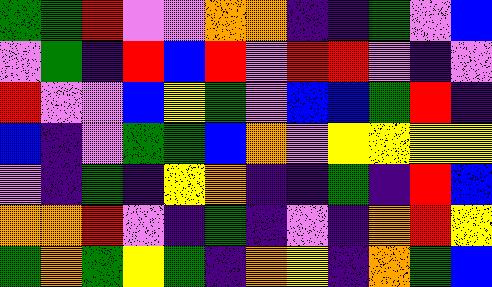[["green", "green", "red", "violet", "violet", "orange", "orange", "indigo", "indigo", "green", "violet", "blue"], ["violet", "green", "indigo", "red", "blue", "red", "violet", "red", "red", "violet", "indigo", "violet"], ["red", "violet", "violet", "blue", "yellow", "green", "violet", "blue", "blue", "green", "red", "indigo"], ["blue", "indigo", "violet", "green", "green", "blue", "orange", "violet", "yellow", "yellow", "yellow", "yellow"], ["violet", "indigo", "green", "indigo", "yellow", "orange", "indigo", "indigo", "green", "indigo", "red", "blue"], ["orange", "orange", "red", "violet", "indigo", "green", "indigo", "violet", "indigo", "orange", "red", "yellow"], ["green", "orange", "green", "yellow", "green", "indigo", "orange", "yellow", "indigo", "orange", "green", "blue"]]